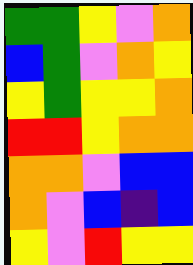[["green", "green", "yellow", "violet", "orange"], ["blue", "green", "violet", "orange", "yellow"], ["yellow", "green", "yellow", "yellow", "orange"], ["red", "red", "yellow", "orange", "orange"], ["orange", "orange", "violet", "blue", "blue"], ["orange", "violet", "blue", "indigo", "blue"], ["yellow", "violet", "red", "yellow", "yellow"]]